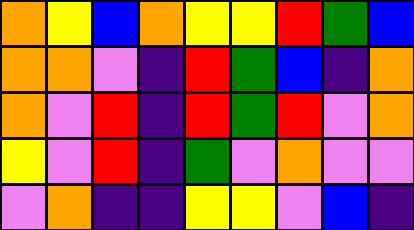[["orange", "yellow", "blue", "orange", "yellow", "yellow", "red", "green", "blue"], ["orange", "orange", "violet", "indigo", "red", "green", "blue", "indigo", "orange"], ["orange", "violet", "red", "indigo", "red", "green", "red", "violet", "orange"], ["yellow", "violet", "red", "indigo", "green", "violet", "orange", "violet", "violet"], ["violet", "orange", "indigo", "indigo", "yellow", "yellow", "violet", "blue", "indigo"]]